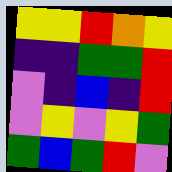[["yellow", "yellow", "red", "orange", "yellow"], ["indigo", "indigo", "green", "green", "red"], ["violet", "indigo", "blue", "indigo", "red"], ["violet", "yellow", "violet", "yellow", "green"], ["green", "blue", "green", "red", "violet"]]